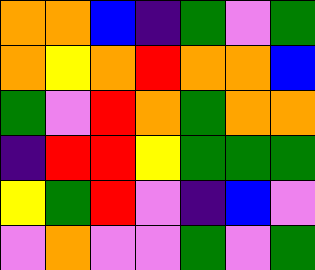[["orange", "orange", "blue", "indigo", "green", "violet", "green"], ["orange", "yellow", "orange", "red", "orange", "orange", "blue"], ["green", "violet", "red", "orange", "green", "orange", "orange"], ["indigo", "red", "red", "yellow", "green", "green", "green"], ["yellow", "green", "red", "violet", "indigo", "blue", "violet"], ["violet", "orange", "violet", "violet", "green", "violet", "green"]]